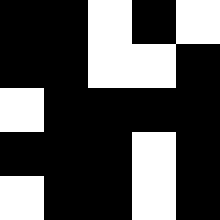[["black", "black", "white", "black", "white"], ["black", "black", "white", "white", "black"], ["white", "black", "black", "black", "black"], ["black", "black", "black", "white", "black"], ["white", "black", "black", "white", "black"]]